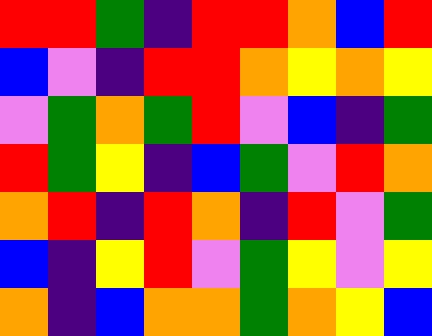[["red", "red", "green", "indigo", "red", "red", "orange", "blue", "red"], ["blue", "violet", "indigo", "red", "red", "orange", "yellow", "orange", "yellow"], ["violet", "green", "orange", "green", "red", "violet", "blue", "indigo", "green"], ["red", "green", "yellow", "indigo", "blue", "green", "violet", "red", "orange"], ["orange", "red", "indigo", "red", "orange", "indigo", "red", "violet", "green"], ["blue", "indigo", "yellow", "red", "violet", "green", "yellow", "violet", "yellow"], ["orange", "indigo", "blue", "orange", "orange", "green", "orange", "yellow", "blue"]]